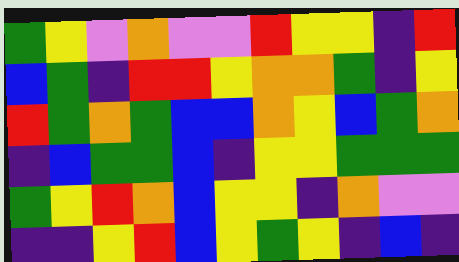[["green", "yellow", "violet", "orange", "violet", "violet", "red", "yellow", "yellow", "indigo", "red"], ["blue", "green", "indigo", "red", "red", "yellow", "orange", "orange", "green", "indigo", "yellow"], ["red", "green", "orange", "green", "blue", "blue", "orange", "yellow", "blue", "green", "orange"], ["indigo", "blue", "green", "green", "blue", "indigo", "yellow", "yellow", "green", "green", "green"], ["green", "yellow", "red", "orange", "blue", "yellow", "yellow", "indigo", "orange", "violet", "violet"], ["indigo", "indigo", "yellow", "red", "blue", "yellow", "green", "yellow", "indigo", "blue", "indigo"]]